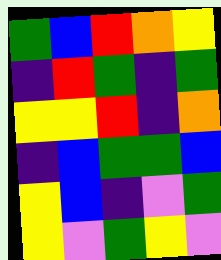[["green", "blue", "red", "orange", "yellow"], ["indigo", "red", "green", "indigo", "green"], ["yellow", "yellow", "red", "indigo", "orange"], ["indigo", "blue", "green", "green", "blue"], ["yellow", "blue", "indigo", "violet", "green"], ["yellow", "violet", "green", "yellow", "violet"]]